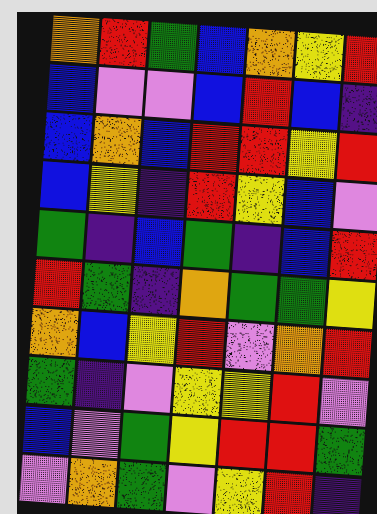[["orange", "red", "green", "blue", "orange", "yellow", "red"], ["blue", "violet", "violet", "blue", "red", "blue", "indigo"], ["blue", "orange", "blue", "red", "red", "yellow", "red"], ["blue", "yellow", "indigo", "red", "yellow", "blue", "violet"], ["green", "indigo", "blue", "green", "indigo", "blue", "red"], ["red", "green", "indigo", "orange", "green", "green", "yellow"], ["orange", "blue", "yellow", "red", "violet", "orange", "red"], ["green", "indigo", "violet", "yellow", "yellow", "red", "violet"], ["blue", "violet", "green", "yellow", "red", "red", "green"], ["violet", "orange", "green", "violet", "yellow", "red", "indigo"]]